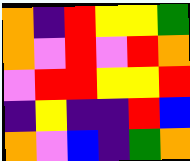[["orange", "indigo", "red", "yellow", "yellow", "green"], ["orange", "violet", "red", "violet", "red", "orange"], ["violet", "red", "red", "yellow", "yellow", "red"], ["indigo", "yellow", "indigo", "indigo", "red", "blue"], ["orange", "violet", "blue", "indigo", "green", "orange"]]